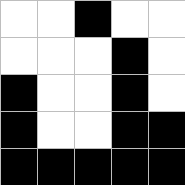[["white", "white", "black", "white", "white"], ["white", "white", "white", "black", "white"], ["black", "white", "white", "black", "white"], ["black", "white", "white", "black", "black"], ["black", "black", "black", "black", "black"]]